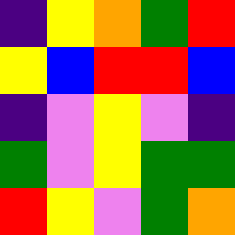[["indigo", "yellow", "orange", "green", "red"], ["yellow", "blue", "red", "red", "blue"], ["indigo", "violet", "yellow", "violet", "indigo"], ["green", "violet", "yellow", "green", "green"], ["red", "yellow", "violet", "green", "orange"]]